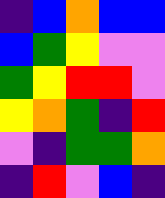[["indigo", "blue", "orange", "blue", "blue"], ["blue", "green", "yellow", "violet", "violet"], ["green", "yellow", "red", "red", "violet"], ["yellow", "orange", "green", "indigo", "red"], ["violet", "indigo", "green", "green", "orange"], ["indigo", "red", "violet", "blue", "indigo"]]